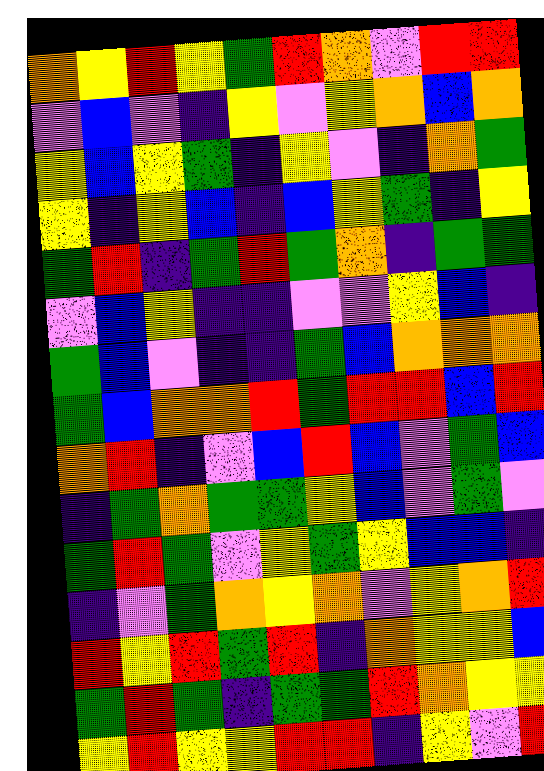[["orange", "yellow", "red", "yellow", "green", "red", "orange", "violet", "red", "red"], ["violet", "blue", "violet", "indigo", "yellow", "violet", "yellow", "orange", "blue", "orange"], ["yellow", "blue", "yellow", "green", "indigo", "yellow", "violet", "indigo", "orange", "green"], ["yellow", "indigo", "yellow", "blue", "indigo", "blue", "yellow", "green", "indigo", "yellow"], ["green", "red", "indigo", "green", "red", "green", "orange", "indigo", "green", "green"], ["violet", "blue", "yellow", "indigo", "indigo", "violet", "violet", "yellow", "blue", "indigo"], ["green", "blue", "violet", "indigo", "indigo", "green", "blue", "orange", "orange", "orange"], ["green", "blue", "orange", "orange", "red", "green", "red", "red", "blue", "red"], ["orange", "red", "indigo", "violet", "blue", "red", "blue", "violet", "green", "blue"], ["indigo", "green", "orange", "green", "green", "yellow", "blue", "violet", "green", "violet"], ["green", "red", "green", "violet", "yellow", "green", "yellow", "blue", "blue", "indigo"], ["indigo", "violet", "green", "orange", "yellow", "orange", "violet", "yellow", "orange", "red"], ["red", "yellow", "red", "green", "red", "indigo", "orange", "yellow", "yellow", "blue"], ["green", "red", "green", "indigo", "green", "green", "red", "orange", "yellow", "yellow"], ["yellow", "red", "yellow", "yellow", "red", "red", "indigo", "yellow", "violet", "red"]]